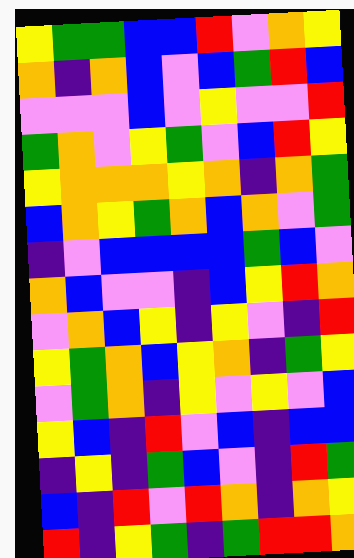[["yellow", "green", "green", "blue", "blue", "red", "violet", "orange", "yellow"], ["orange", "indigo", "orange", "blue", "violet", "blue", "green", "red", "blue"], ["violet", "violet", "violet", "blue", "violet", "yellow", "violet", "violet", "red"], ["green", "orange", "violet", "yellow", "green", "violet", "blue", "red", "yellow"], ["yellow", "orange", "orange", "orange", "yellow", "orange", "indigo", "orange", "green"], ["blue", "orange", "yellow", "green", "orange", "blue", "orange", "violet", "green"], ["indigo", "violet", "blue", "blue", "blue", "blue", "green", "blue", "violet"], ["orange", "blue", "violet", "violet", "indigo", "blue", "yellow", "red", "orange"], ["violet", "orange", "blue", "yellow", "indigo", "yellow", "violet", "indigo", "red"], ["yellow", "green", "orange", "blue", "yellow", "orange", "indigo", "green", "yellow"], ["violet", "green", "orange", "indigo", "yellow", "violet", "yellow", "violet", "blue"], ["yellow", "blue", "indigo", "red", "violet", "blue", "indigo", "blue", "blue"], ["indigo", "yellow", "indigo", "green", "blue", "violet", "indigo", "red", "green"], ["blue", "indigo", "red", "violet", "red", "orange", "indigo", "orange", "yellow"], ["red", "indigo", "yellow", "green", "indigo", "green", "red", "red", "orange"]]